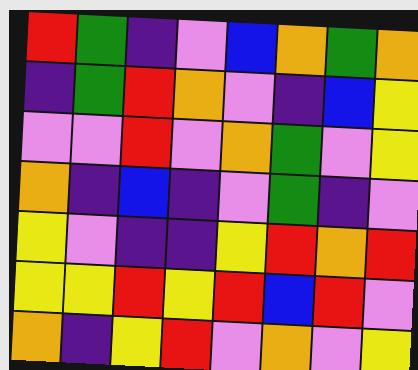[["red", "green", "indigo", "violet", "blue", "orange", "green", "orange"], ["indigo", "green", "red", "orange", "violet", "indigo", "blue", "yellow"], ["violet", "violet", "red", "violet", "orange", "green", "violet", "yellow"], ["orange", "indigo", "blue", "indigo", "violet", "green", "indigo", "violet"], ["yellow", "violet", "indigo", "indigo", "yellow", "red", "orange", "red"], ["yellow", "yellow", "red", "yellow", "red", "blue", "red", "violet"], ["orange", "indigo", "yellow", "red", "violet", "orange", "violet", "yellow"]]